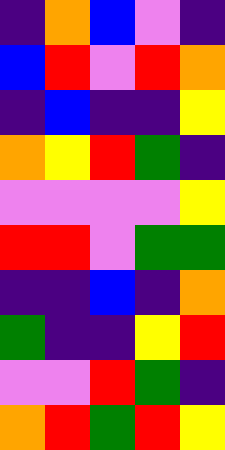[["indigo", "orange", "blue", "violet", "indigo"], ["blue", "red", "violet", "red", "orange"], ["indigo", "blue", "indigo", "indigo", "yellow"], ["orange", "yellow", "red", "green", "indigo"], ["violet", "violet", "violet", "violet", "yellow"], ["red", "red", "violet", "green", "green"], ["indigo", "indigo", "blue", "indigo", "orange"], ["green", "indigo", "indigo", "yellow", "red"], ["violet", "violet", "red", "green", "indigo"], ["orange", "red", "green", "red", "yellow"]]